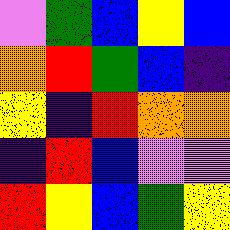[["violet", "green", "blue", "yellow", "blue"], ["orange", "red", "green", "blue", "indigo"], ["yellow", "indigo", "red", "orange", "orange"], ["indigo", "red", "blue", "violet", "violet"], ["red", "yellow", "blue", "green", "yellow"]]